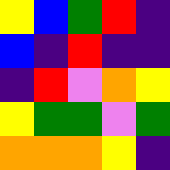[["yellow", "blue", "green", "red", "indigo"], ["blue", "indigo", "red", "indigo", "indigo"], ["indigo", "red", "violet", "orange", "yellow"], ["yellow", "green", "green", "violet", "green"], ["orange", "orange", "orange", "yellow", "indigo"]]